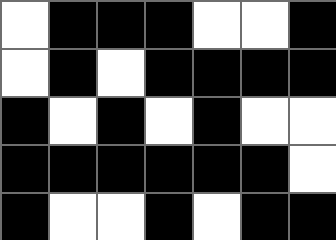[["white", "black", "black", "black", "white", "white", "black"], ["white", "black", "white", "black", "black", "black", "black"], ["black", "white", "black", "white", "black", "white", "white"], ["black", "black", "black", "black", "black", "black", "white"], ["black", "white", "white", "black", "white", "black", "black"]]